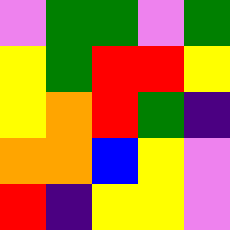[["violet", "green", "green", "violet", "green"], ["yellow", "green", "red", "red", "yellow"], ["yellow", "orange", "red", "green", "indigo"], ["orange", "orange", "blue", "yellow", "violet"], ["red", "indigo", "yellow", "yellow", "violet"]]